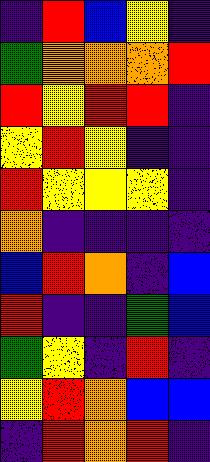[["indigo", "red", "blue", "yellow", "indigo"], ["green", "orange", "orange", "orange", "red"], ["red", "yellow", "red", "red", "indigo"], ["yellow", "red", "yellow", "indigo", "indigo"], ["red", "yellow", "yellow", "yellow", "indigo"], ["orange", "indigo", "indigo", "indigo", "indigo"], ["blue", "red", "orange", "indigo", "blue"], ["red", "indigo", "indigo", "green", "blue"], ["green", "yellow", "indigo", "red", "indigo"], ["yellow", "red", "orange", "blue", "blue"], ["indigo", "red", "orange", "red", "indigo"]]